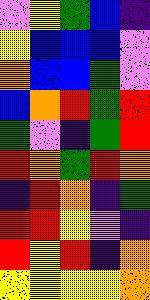[["violet", "yellow", "green", "blue", "indigo"], ["yellow", "blue", "blue", "blue", "violet"], ["orange", "blue", "blue", "green", "violet"], ["blue", "orange", "red", "green", "red"], ["green", "violet", "indigo", "green", "red"], ["red", "orange", "green", "red", "orange"], ["indigo", "red", "orange", "indigo", "green"], ["red", "red", "yellow", "violet", "indigo"], ["red", "yellow", "red", "indigo", "orange"], ["yellow", "yellow", "yellow", "yellow", "orange"]]